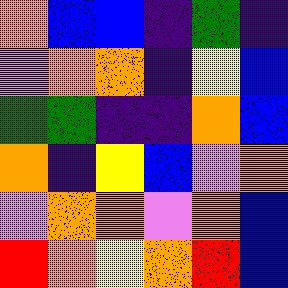[["orange", "blue", "blue", "indigo", "green", "indigo"], ["violet", "orange", "orange", "indigo", "yellow", "blue"], ["green", "green", "indigo", "indigo", "orange", "blue"], ["orange", "indigo", "yellow", "blue", "violet", "orange"], ["violet", "orange", "orange", "violet", "orange", "blue"], ["red", "orange", "yellow", "orange", "red", "blue"]]